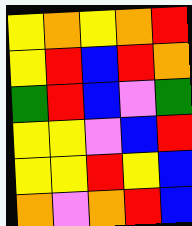[["yellow", "orange", "yellow", "orange", "red"], ["yellow", "red", "blue", "red", "orange"], ["green", "red", "blue", "violet", "green"], ["yellow", "yellow", "violet", "blue", "red"], ["yellow", "yellow", "red", "yellow", "blue"], ["orange", "violet", "orange", "red", "blue"]]